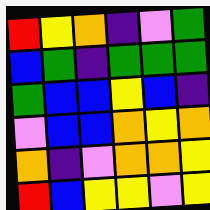[["red", "yellow", "orange", "indigo", "violet", "green"], ["blue", "green", "indigo", "green", "green", "green"], ["green", "blue", "blue", "yellow", "blue", "indigo"], ["violet", "blue", "blue", "orange", "yellow", "orange"], ["orange", "indigo", "violet", "orange", "orange", "yellow"], ["red", "blue", "yellow", "yellow", "violet", "yellow"]]